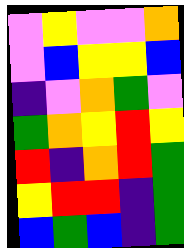[["violet", "yellow", "violet", "violet", "orange"], ["violet", "blue", "yellow", "yellow", "blue"], ["indigo", "violet", "orange", "green", "violet"], ["green", "orange", "yellow", "red", "yellow"], ["red", "indigo", "orange", "red", "green"], ["yellow", "red", "red", "indigo", "green"], ["blue", "green", "blue", "indigo", "green"]]